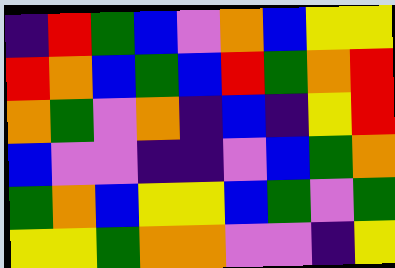[["indigo", "red", "green", "blue", "violet", "orange", "blue", "yellow", "yellow"], ["red", "orange", "blue", "green", "blue", "red", "green", "orange", "red"], ["orange", "green", "violet", "orange", "indigo", "blue", "indigo", "yellow", "red"], ["blue", "violet", "violet", "indigo", "indigo", "violet", "blue", "green", "orange"], ["green", "orange", "blue", "yellow", "yellow", "blue", "green", "violet", "green"], ["yellow", "yellow", "green", "orange", "orange", "violet", "violet", "indigo", "yellow"]]